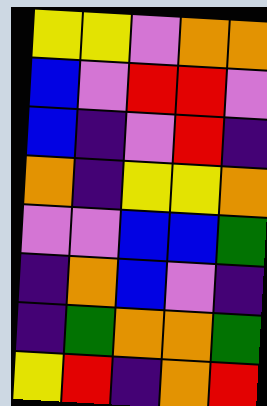[["yellow", "yellow", "violet", "orange", "orange"], ["blue", "violet", "red", "red", "violet"], ["blue", "indigo", "violet", "red", "indigo"], ["orange", "indigo", "yellow", "yellow", "orange"], ["violet", "violet", "blue", "blue", "green"], ["indigo", "orange", "blue", "violet", "indigo"], ["indigo", "green", "orange", "orange", "green"], ["yellow", "red", "indigo", "orange", "red"]]